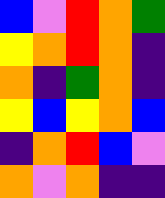[["blue", "violet", "red", "orange", "green"], ["yellow", "orange", "red", "orange", "indigo"], ["orange", "indigo", "green", "orange", "indigo"], ["yellow", "blue", "yellow", "orange", "blue"], ["indigo", "orange", "red", "blue", "violet"], ["orange", "violet", "orange", "indigo", "indigo"]]